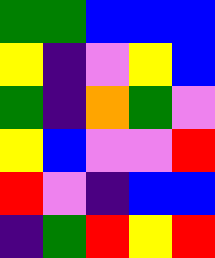[["green", "green", "blue", "blue", "blue"], ["yellow", "indigo", "violet", "yellow", "blue"], ["green", "indigo", "orange", "green", "violet"], ["yellow", "blue", "violet", "violet", "red"], ["red", "violet", "indigo", "blue", "blue"], ["indigo", "green", "red", "yellow", "red"]]